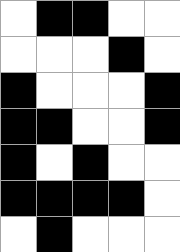[["white", "black", "black", "white", "white"], ["white", "white", "white", "black", "white"], ["black", "white", "white", "white", "black"], ["black", "black", "white", "white", "black"], ["black", "white", "black", "white", "white"], ["black", "black", "black", "black", "white"], ["white", "black", "white", "white", "white"]]